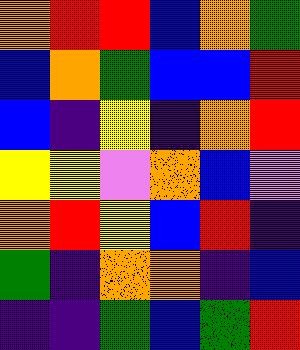[["orange", "red", "red", "blue", "orange", "green"], ["blue", "orange", "green", "blue", "blue", "red"], ["blue", "indigo", "yellow", "indigo", "orange", "red"], ["yellow", "yellow", "violet", "orange", "blue", "violet"], ["orange", "red", "yellow", "blue", "red", "indigo"], ["green", "indigo", "orange", "orange", "indigo", "blue"], ["indigo", "indigo", "green", "blue", "green", "red"]]